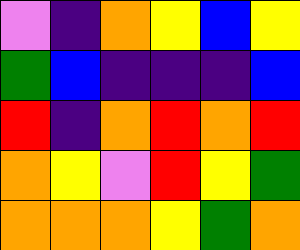[["violet", "indigo", "orange", "yellow", "blue", "yellow"], ["green", "blue", "indigo", "indigo", "indigo", "blue"], ["red", "indigo", "orange", "red", "orange", "red"], ["orange", "yellow", "violet", "red", "yellow", "green"], ["orange", "orange", "orange", "yellow", "green", "orange"]]